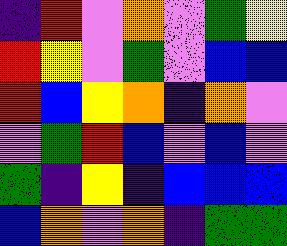[["indigo", "red", "violet", "orange", "violet", "green", "yellow"], ["red", "yellow", "violet", "green", "violet", "blue", "blue"], ["red", "blue", "yellow", "orange", "indigo", "orange", "violet"], ["violet", "green", "red", "blue", "violet", "blue", "violet"], ["green", "indigo", "yellow", "indigo", "blue", "blue", "blue"], ["blue", "orange", "violet", "orange", "indigo", "green", "green"]]